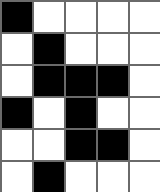[["black", "white", "white", "white", "white"], ["white", "black", "white", "white", "white"], ["white", "black", "black", "black", "white"], ["black", "white", "black", "white", "white"], ["white", "white", "black", "black", "white"], ["white", "black", "white", "white", "white"]]